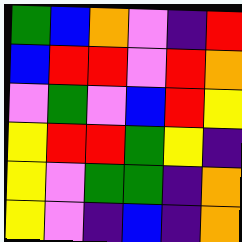[["green", "blue", "orange", "violet", "indigo", "red"], ["blue", "red", "red", "violet", "red", "orange"], ["violet", "green", "violet", "blue", "red", "yellow"], ["yellow", "red", "red", "green", "yellow", "indigo"], ["yellow", "violet", "green", "green", "indigo", "orange"], ["yellow", "violet", "indigo", "blue", "indigo", "orange"]]